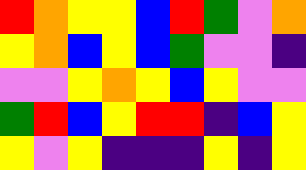[["red", "orange", "yellow", "yellow", "blue", "red", "green", "violet", "orange"], ["yellow", "orange", "blue", "yellow", "blue", "green", "violet", "violet", "indigo"], ["violet", "violet", "yellow", "orange", "yellow", "blue", "yellow", "violet", "violet"], ["green", "red", "blue", "yellow", "red", "red", "indigo", "blue", "yellow"], ["yellow", "violet", "yellow", "indigo", "indigo", "indigo", "yellow", "indigo", "yellow"]]